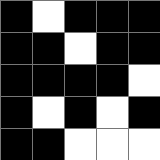[["black", "white", "black", "black", "black"], ["black", "black", "white", "black", "black"], ["black", "black", "black", "black", "white"], ["black", "white", "black", "white", "black"], ["black", "black", "white", "white", "white"]]